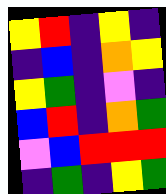[["yellow", "red", "indigo", "yellow", "indigo"], ["indigo", "blue", "indigo", "orange", "yellow"], ["yellow", "green", "indigo", "violet", "indigo"], ["blue", "red", "indigo", "orange", "green"], ["violet", "blue", "red", "red", "red"], ["indigo", "green", "indigo", "yellow", "green"]]